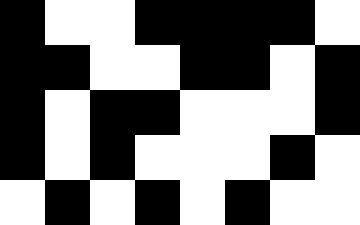[["black", "white", "white", "black", "black", "black", "black", "white"], ["black", "black", "white", "white", "black", "black", "white", "black"], ["black", "white", "black", "black", "white", "white", "white", "black"], ["black", "white", "black", "white", "white", "white", "black", "white"], ["white", "black", "white", "black", "white", "black", "white", "white"]]